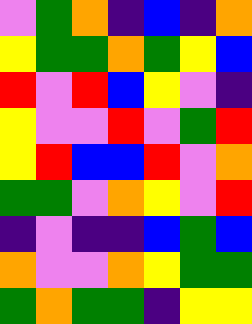[["violet", "green", "orange", "indigo", "blue", "indigo", "orange"], ["yellow", "green", "green", "orange", "green", "yellow", "blue"], ["red", "violet", "red", "blue", "yellow", "violet", "indigo"], ["yellow", "violet", "violet", "red", "violet", "green", "red"], ["yellow", "red", "blue", "blue", "red", "violet", "orange"], ["green", "green", "violet", "orange", "yellow", "violet", "red"], ["indigo", "violet", "indigo", "indigo", "blue", "green", "blue"], ["orange", "violet", "violet", "orange", "yellow", "green", "green"], ["green", "orange", "green", "green", "indigo", "yellow", "yellow"]]